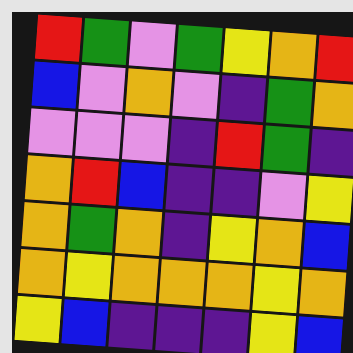[["red", "green", "violet", "green", "yellow", "orange", "red"], ["blue", "violet", "orange", "violet", "indigo", "green", "orange"], ["violet", "violet", "violet", "indigo", "red", "green", "indigo"], ["orange", "red", "blue", "indigo", "indigo", "violet", "yellow"], ["orange", "green", "orange", "indigo", "yellow", "orange", "blue"], ["orange", "yellow", "orange", "orange", "orange", "yellow", "orange"], ["yellow", "blue", "indigo", "indigo", "indigo", "yellow", "blue"]]